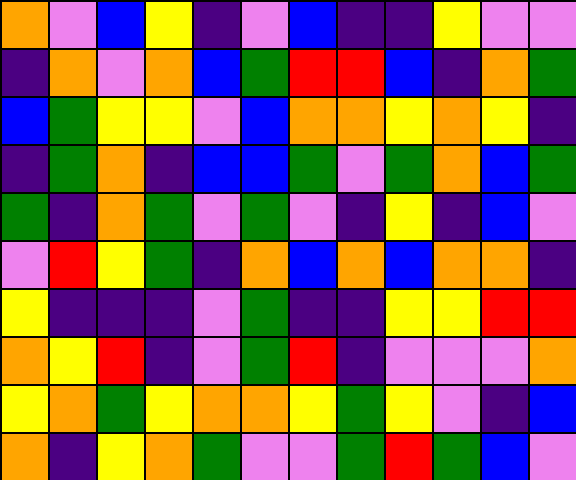[["orange", "violet", "blue", "yellow", "indigo", "violet", "blue", "indigo", "indigo", "yellow", "violet", "violet"], ["indigo", "orange", "violet", "orange", "blue", "green", "red", "red", "blue", "indigo", "orange", "green"], ["blue", "green", "yellow", "yellow", "violet", "blue", "orange", "orange", "yellow", "orange", "yellow", "indigo"], ["indigo", "green", "orange", "indigo", "blue", "blue", "green", "violet", "green", "orange", "blue", "green"], ["green", "indigo", "orange", "green", "violet", "green", "violet", "indigo", "yellow", "indigo", "blue", "violet"], ["violet", "red", "yellow", "green", "indigo", "orange", "blue", "orange", "blue", "orange", "orange", "indigo"], ["yellow", "indigo", "indigo", "indigo", "violet", "green", "indigo", "indigo", "yellow", "yellow", "red", "red"], ["orange", "yellow", "red", "indigo", "violet", "green", "red", "indigo", "violet", "violet", "violet", "orange"], ["yellow", "orange", "green", "yellow", "orange", "orange", "yellow", "green", "yellow", "violet", "indigo", "blue"], ["orange", "indigo", "yellow", "orange", "green", "violet", "violet", "green", "red", "green", "blue", "violet"]]